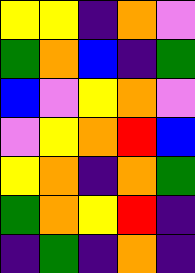[["yellow", "yellow", "indigo", "orange", "violet"], ["green", "orange", "blue", "indigo", "green"], ["blue", "violet", "yellow", "orange", "violet"], ["violet", "yellow", "orange", "red", "blue"], ["yellow", "orange", "indigo", "orange", "green"], ["green", "orange", "yellow", "red", "indigo"], ["indigo", "green", "indigo", "orange", "indigo"]]